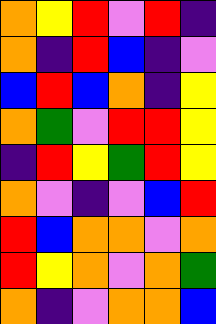[["orange", "yellow", "red", "violet", "red", "indigo"], ["orange", "indigo", "red", "blue", "indigo", "violet"], ["blue", "red", "blue", "orange", "indigo", "yellow"], ["orange", "green", "violet", "red", "red", "yellow"], ["indigo", "red", "yellow", "green", "red", "yellow"], ["orange", "violet", "indigo", "violet", "blue", "red"], ["red", "blue", "orange", "orange", "violet", "orange"], ["red", "yellow", "orange", "violet", "orange", "green"], ["orange", "indigo", "violet", "orange", "orange", "blue"]]